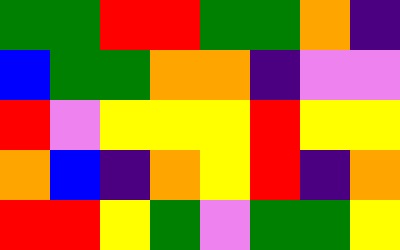[["green", "green", "red", "red", "green", "green", "orange", "indigo"], ["blue", "green", "green", "orange", "orange", "indigo", "violet", "violet"], ["red", "violet", "yellow", "yellow", "yellow", "red", "yellow", "yellow"], ["orange", "blue", "indigo", "orange", "yellow", "red", "indigo", "orange"], ["red", "red", "yellow", "green", "violet", "green", "green", "yellow"]]